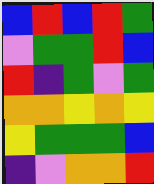[["blue", "red", "blue", "red", "green"], ["violet", "green", "green", "red", "blue"], ["red", "indigo", "green", "violet", "green"], ["orange", "orange", "yellow", "orange", "yellow"], ["yellow", "green", "green", "green", "blue"], ["indigo", "violet", "orange", "orange", "red"]]